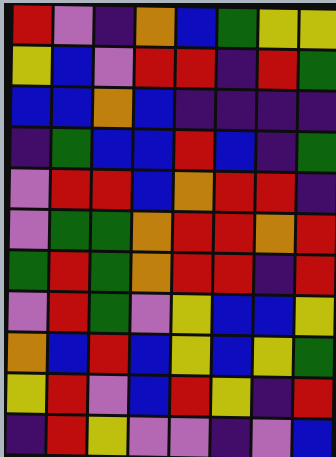[["red", "violet", "indigo", "orange", "blue", "green", "yellow", "yellow"], ["yellow", "blue", "violet", "red", "red", "indigo", "red", "green"], ["blue", "blue", "orange", "blue", "indigo", "indigo", "indigo", "indigo"], ["indigo", "green", "blue", "blue", "red", "blue", "indigo", "green"], ["violet", "red", "red", "blue", "orange", "red", "red", "indigo"], ["violet", "green", "green", "orange", "red", "red", "orange", "red"], ["green", "red", "green", "orange", "red", "red", "indigo", "red"], ["violet", "red", "green", "violet", "yellow", "blue", "blue", "yellow"], ["orange", "blue", "red", "blue", "yellow", "blue", "yellow", "green"], ["yellow", "red", "violet", "blue", "red", "yellow", "indigo", "red"], ["indigo", "red", "yellow", "violet", "violet", "indigo", "violet", "blue"]]